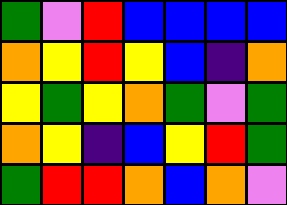[["green", "violet", "red", "blue", "blue", "blue", "blue"], ["orange", "yellow", "red", "yellow", "blue", "indigo", "orange"], ["yellow", "green", "yellow", "orange", "green", "violet", "green"], ["orange", "yellow", "indigo", "blue", "yellow", "red", "green"], ["green", "red", "red", "orange", "blue", "orange", "violet"]]